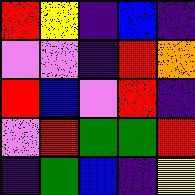[["red", "yellow", "indigo", "blue", "indigo"], ["violet", "violet", "indigo", "red", "orange"], ["red", "blue", "violet", "red", "indigo"], ["violet", "red", "green", "green", "red"], ["indigo", "green", "blue", "indigo", "yellow"]]